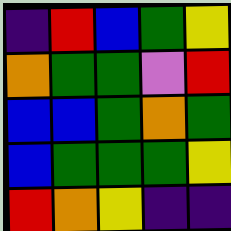[["indigo", "red", "blue", "green", "yellow"], ["orange", "green", "green", "violet", "red"], ["blue", "blue", "green", "orange", "green"], ["blue", "green", "green", "green", "yellow"], ["red", "orange", "yellow", "indigo", "indigo"]]